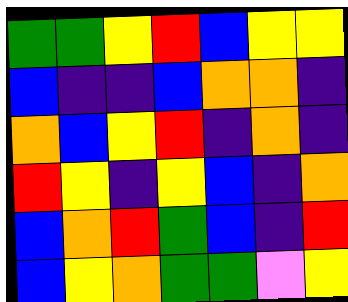[["green", "green", "yellow", "red", "blue", "yellow", "yellow"], ["blue", "indigo", "indigo", "blue", "orange", "orange", "indigo"], ["orange", "blue", "yellow", "red", "indigo", "orange", "indigo"], ["red", "yellow", "indigo", "yellow", "blue", "indigo", "orange"], ["blue", "orange", "red", "green", "blue", "indigo", "red"], ["blue", "yellow", "orange", "green", "green", "violet", "yellow"]]